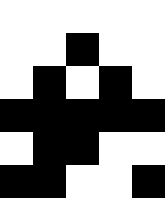[["white", "white", "white", "white", "white"], ["white", "white", "black", "white", "white"], ["white", "black", "white", "black", "white"], ["black", "black", "black", "black", "black"], ["white", "black", "black", "white", "white"], ["black", "black", "white", "white", "black"]]